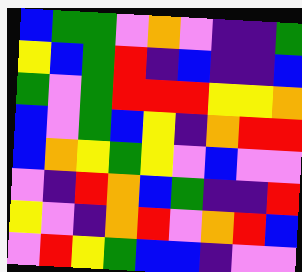[["blue", "green", "green", "violet", "orange", "violet", "indigo", "indigo", "green"], ["yellow", "blue", "green", "red", "indigo", "blue", "indigo", "indigo", "blue"], ["green", "violet", "green", "red", "red", "red", "yellow", "yellow", "orange"], ["blue", "violet", "green", "blue", "yellow", "indigo", "orange", "red", "red"], ["blue", "orange", "yellow", "green", "yellow", "violet", "blue", "violet", "violet"], ["violet", "indigo", "red", "orange", "blue", "green", "indigo", "indigo", "red"], ["yellow", "violet", "indigo", "orange", "red", "violet", "orange", "red", "blue"], ["violet", "red", "yellow", "green", "blue", "blue", "indigo", "violet", "violet"]]